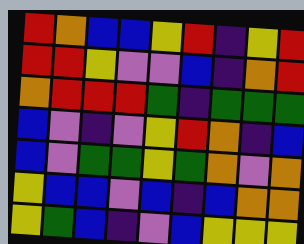[["red", "orange", "blue", "blue", "yellow", "red", "indigo", "yellow", "red"], ["red", "red", "yellow", "violet", "violet", "blue", "indigo", "orange", "red"], ["orange", "red", "red", "red", "green", "indigo", "green", "green", "green"], ["blue", "violet", "indigo", "violet", "yellow", "red", "orange", "indigo", "blue"], ["blue", "violet", "green", "green", "yellow", "green", "orange", "violet", "orange"], ["yellow", "blue", "blue", "violet", "blue", "indigo", "blue", "orange", "orange"], ["yellow", "green", "blue", "indigo", "violet", "blue", "yellow", "yellow", "yellow"]]